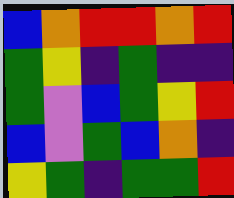[["blue", "orange", "red", "red", "orange", "red"], ["green", "yellow", "indigo", "green", "indigo", "indigo"], ["green", "violet", "blue", "green", "yellow", "red"], ["blue", "violet", "green", "blue", "orange", "indigo"], ["yellow", "green", "indigo", "green", "green", "red"]]